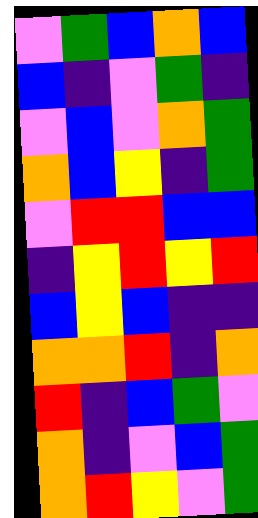[["violet", "green", "blue", "orange", "blue"], ["blue", "indigo", "violet", "green", "indigo"], ["violet", "blue", "violet", "orange", "green"], ["orange", "blue", "yellow", "indigo", "green"], ["violet", "red", "red", "blue", "blue"], ["indigo", "yellow", "red", "yellow", "red"], ["blue", "yellow", "blue", "indigo", "indigo"], ["orange", "orange", "red", "indigo", "orange"], ["red", "indigo", "blue", "green", "violet"], ["orange", "indigo", "violet", "blue", "green"], ["orange", "red", "yellow", "violet", "green"]]